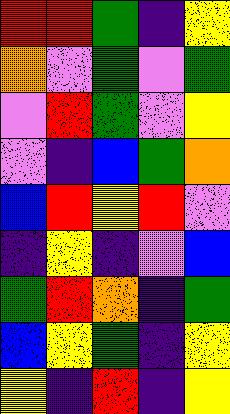[["red", "red", "green", "indigo", "yellow"], ["orange", "violet", "green", "violet", "green"], ["violet", "red", "green", "violet", "yellow"], ["violet", "indigo", "blue", "green", "orange"], ["blue", "red", "yellow", "red", "violet"], ["indigo", "yellow", "indigo", "violet", "blue"], ["green", "red", "orange", "indigo", "green"], ["blue", "yellow", "green", "indigo", "yellow"], ["yellow", "indigo", "red", "indigo", "yellow"]]